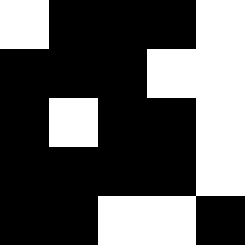[["white", "black", "black", "black", "white"], ["black", "black", "black", "white", "white"], ["black", "white", "black", "black", "white"], ["black", "black", "black", "black", "white"], ["black", "black", "white", "white", "black"]]